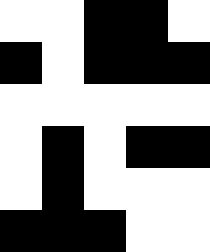[["white", "white", "black", "black", "white"], ["black", "white", "black", "black", "black"], ["white", "white", "white", "white", "white"], ["white", "black", "white", "black", "black"], ["white", "black", "white", "white", "white"], ["black", "black", "black", "white", "white"]]